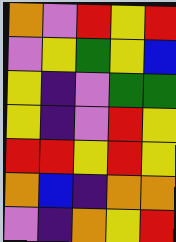[["orange", "violet", "red", "yellow", "red"], ["violet", "yellow", "green", "yellow", "blue"], ["yellow", "indigo", "violet", "green", "green"], ["yellow", "indigo", "violet", "red", "yellow"], ["red", "red", "yellow", "red", "yellow"], ["orange", "blue", "indigo", "orange", "orange"], ["violet", "indigo", "orange", "yellow", "red"]]